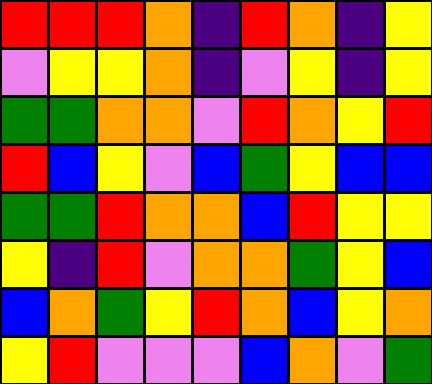[["red", "red", "red", "orange", "indigo", "red", "orange", "indigo", "yellow"], ["violet", "yellow", "yellow", "orange", "indigo", "violet", "yellow", "indigo", "yellow"], ["green", "green", "orange", "orange", "violet", "red", "orange", "yellow", "red"], ["red", "blue", "yellow", "violet", "blue", "green", "yellow", "blue", "blue"], ["green", "green", "red", "orange", "orange", "blue", "red", "yellow", "yellow"], ["yellow", "indigo", "red", "violet", "orange", "orange", "green", "yellow", "blue"], ["blue", "orange", "green", "yellow", "red", "orange", "blue", "yellow", "orange"], ["yellow", "red", "violet", "violet", "violet", "blue", "orange", "violet", "green"]]